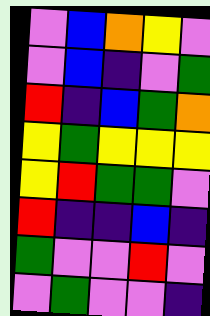[["violet", "blue", "orange", "yellow", "violet"], ["violet", "blue", "indigo", "violet", "green"], ["red", "indigo", "blue", "green", "orange"], ["yellow", "green", "yellow", "yellow", "yellow"], ["yellow", "red", "green", "green", "violet"], ["red", "indigo", "indigo", "blue", "indigo"], ["green", "violet", "violet", "red", "violet"], ["violet", "green", "violet", "violet", "indigo"]]